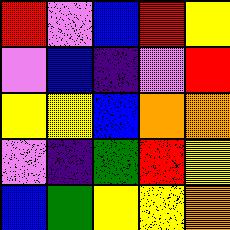[["red", "violet", "blue", "red", "yellow"], ["violet", "blue", "indigo", "violet", "red"], ["yellow", "yellow", "blue", "orange", "orange"], ["violet", "indigo", "green", "red", "yellow"], ["blue", "green", "yellow", "yellow", "orange"]]